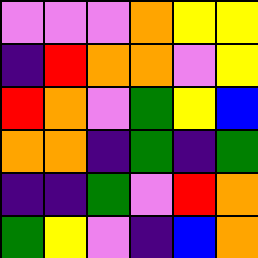[["violet", "violet", "violet", "orange", "yellow", "yellow"], ["indigo", "red", "orange", "orange", "violet", "yellow"], ["red", "orange", "violet", "green", "yellow", "blue"], ["orange", "orange", "indigo", "green", "indigo", "green"], ["indigo", "indigo", "green", "violet", "red", "orange"], ["green", "yellow", "violet", "indigo", "blue", "orange"]]